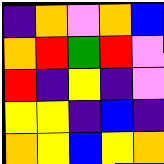[["indigo", "orange", "violet", "orange", "blue"], ["orange", "red", "green", "red", "violet"], ["red", "indigo", "yellow", "indigo", "violet"], ["yellow", "yellow", "indigo", "blue", "indigo"], ["orange", "yellow", "blue", "yellow", "orange"]]